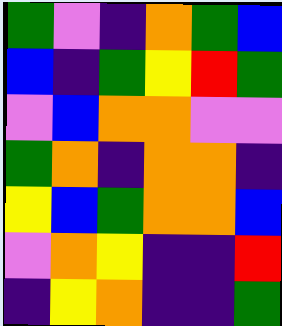[["green", "violet", "indigo", "orange", "green", "blue"], ["blue", "indigo", "green", "yellow", "red", "green"], ["violet", "blue", "orange", "orange", "violet", "violet"], ["green", "orange", "indigo", "orange", "orange", "indigo"], ["yellow", "blue", "green", "orange", "orange", "blue"], ["violet", "orange", "yellow", "indigo", "indigo", "red"], ["indigo", "yellow", "orange", "indigo", "indigo", "green"]]